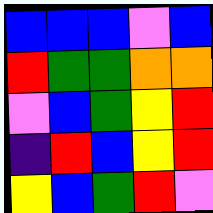[["blue", "blue", "blue", "violet", "blue"], ["red", "green", "green", "orange", "orange"], ["violet", "blue", "green", "yellow", "red"], ["indigo", "red", "blue", "yellow", "red"], ["yellow", "blue", "green", "red", "violet"]]